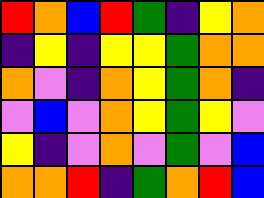[["red", "orange", "blue", "red", "green", "indigo", "yellow", "orange"], ["indigo", "yellow", "indigo", "yellow", "yellow", "green", "orange", "orange"], ["orange", "violet", "indigo", "orange", "yellow", "green", "orange", "indigo"], ["violet", "blue", "violet", "orange", "yellow", "green", "yellow", "violet"], ["yellow", "indigo", "violet", "orange", "violet", "green", "violet", "blue"], ["orange", "orange", "red", "indigo", "green", "orange", "red", "blue"]]